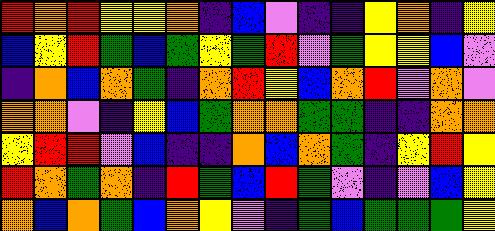[["red", "orange", "red", "yellow", "yellow", "orange", "indigo", "blue", "violet", "indigo", "indigo", "yellow", "orange", "indigo", "yellow"], ["blue", "yellow", "red", "green", "blue", "green", "yellow", "green", "red", "violet", "green", "yellow", "yellow", "blue", "violet"], ["indigo", "orange", "blue", "orange", "green", "indigo", "orange", "red", "yellow", "blue", "orange", "red", "violet", "orange", "violet"], ["orange", "orange", "violet", "indigo", "yellow", "blue", "green", "orange", "orange", "green", "green", "indigo", "indigo", "orange", "orange"], ["yellow", "red", "red", "violet", "blue", "indigo", "indigo", "orange", "blue", "orange", "green", "indigo", "yellow", "red", "yellow"], ["red", "orange", "green", "orange", "indigo", "red", "green", "blue", "red", "green", "violet", "indigo", "violet", "blue", "yellow"], ["orange", "blue", "orange", "green", "blue", "orange", "yellow", "violet", "indigo", "green", "blue", "green", "green", "green", "yellow"]]